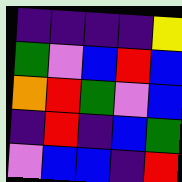[["indigo", "indigo", "indigo", "indigo", "yellow"], ["green", "violet", "blue", "red", "blue"], ["orange", "red", "green", "violet", "blue"], ["indigo", "red", "indigo", "blue", "green"], ["violet", "blue", "blue", "indigo", "red"]]